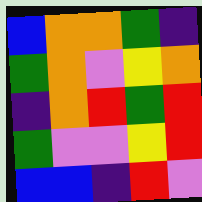[["blue", "orange", "orange", "green", "indigo"], ["green", "orange", "violet", "yellow", "orange"], ["indigo", "orange", "red", "green", "red"], ["green", "violet", "violet", "yellow", "red"], ["blue", "blue", "indigo", "red", "violet"]]